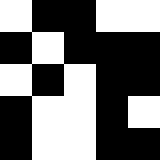[["white", "black", "black", "white", "white"], ["black", "white", "black", "black", "black"], ["white", "black", "white", "black", "black"], ["black", "white", "white", "black", "white"], ["black", "white", "white", "black", "black"]]